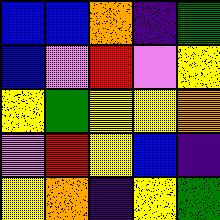[["blue", "blue", "orange", "indigo", "green"], ["blue", "violet", "red", "violet", "yellow"], ["yellow", "green", "yellow", "yellow", "orange"], ["violet", "red", "yellow", "blue", "indigo"], ["yellow", "orange", "indigo", "yellow", "green"]]